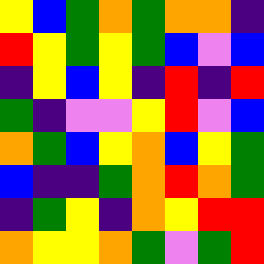[["yellow", "blue", "green", "orange", "green", "orange", "orange", "indigo"], ["red", "yellow", "green", "yellow", "green", "blue", "violet", "blue"], ["indigo", "yellow", "blue", "yellow", "indigo", "red", "indigo", "red"], ["green", "indigo", "violet", "violet", "yellow", "red", "violet", "blue"], ["orange", "green", "blue", "yellow", "orange", "blue", "yellow", "green"], ["blue", "indigo", "indigo", "green", "orange", "red", "orange", "green"], ["indigo", "green", "yellow", "indigo", "orange", "yellow", "red", "red"], ["orange", "yellow", "yellow", "orange", "green", "violet", "green", "red"]]